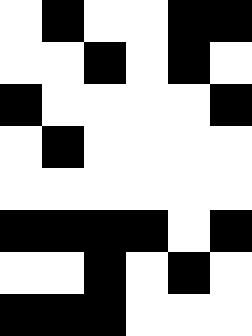[["white", "black", "white", "white", "black", "black"], ["white", "white", "black", "white", "black", "white"], ["black", "white", "white", "white", "white", "black"], ["white", "black", "white", "white", "white", "white"], ["white", "white", "white", "white", "white", "white"], ["black", "black", "black", "black", "white", "black"], ["white", "white", "black", "white", "black", "white"], ["black", "black", "black", "white", "white", "white"]]